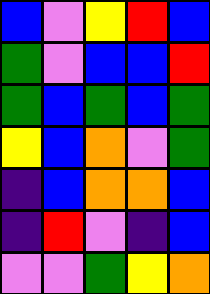[["blue", "violet", "yellow", "red", "blue"], ["green", "violet", "blue", "blue", "red"], ["green", "blue", "green", "blue", "green"], ["yellow", "blue", "orange", "violet", "green"], ["indigo", "blue", "orange", "orange", "blue"], ["indigo", "red", "violet", "indigo", "blue"], ["violet", "violet", "green", "yellow", "orange"]]